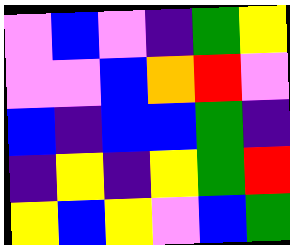[["violet", "blue", "violet", "indigo", "green", "yellow"], ["violet", "violet", "blue", "orange", "red", "violet"], ["blue", "indigo", "blue", "blue", "green", "indigo"], ["indigo", "yellow", "indigo", "yellow", "green", "red"], ["yellow", "blue", "yellow", "violet", "blue", "green"]]